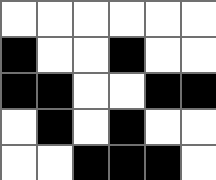[["white", "white", "white", "white", "white", "white"], ["black", "white", "white", "black", "white", "white"], ["black", "black", "white", "white", "black", "black"], ["white", "black", "white", "black", "white", "white"], ["white", "white", "black", "black", "black", "white"]]